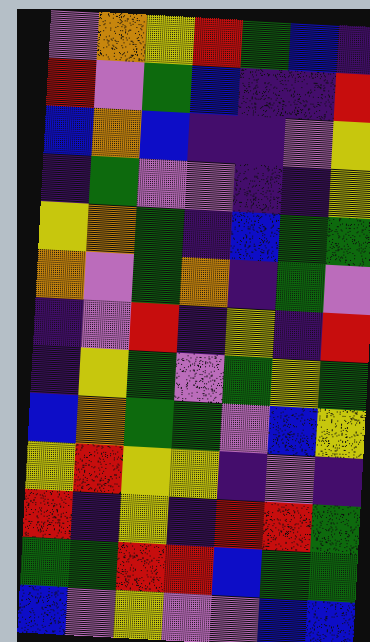[["violet", "orange", "yellow", "red", "green", "blue", "indigo"], ["red", "violet", "green", "blue", "indigo", "indigo", "red"], ["blue", "orange", "blue", "indigo", "indigo", "violet", "yellow"], ["indigo", "green", "violet", "violet", "indigo", "indigo", "yellow"], ["yellow", "orange", "green", "indigo", "blue", "green", "green"], ["orange", "violet", "green", "orange", "indigo", "green", "violet"], ["indigo", "violet", "red", "indigo", "yellow", "indigo", "red"], ["indigo", "yellow", "green", "violet", "green", "yellow", "green"], ["blue", "orange", "green", "green", "violet", "blue", "yellow"], ["yellow", "red", "yellow", "yellow", "indigo", "violet", "indigo"], ["red", "indigo", "yellow", "indigo", "red", "red", "green"], ["green", "green", "red", "red", "blue", "green", "green"], ["blue", "violet", "yellow", "violet", "violet", "blue", "blue"]]